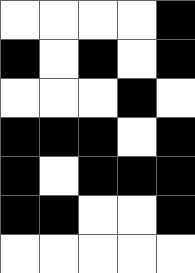[["white", "white", "white", "white", "black"], ["black", "white", "black", "white", "black"], ["white", "white", "white", "black", "white"], ["black", "black", "black", "white", "black"], ["black", "white", "black", "black", "black"], ["black", "black", "white", "white", "black"], ["white", "white", "white", "white", "white"]]